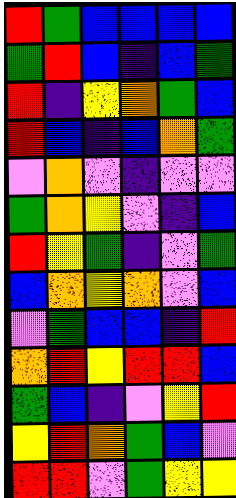[["red", "green", "blue", "blue", "blue", "blue"], ["green", "red", "blue", "indigo", "blue", "green"], ["red", "indigo", "yellow", "orange", "green", "blue"], ["red", "blue", "indigo", "blue", "orange", "green"], ["violet", "orange", "violet", "indigo", "violet", "violet"], ["green", "orange", "yellow", "violet", "indigo", "blue"], ["red", "yellow", "green", "indigo", "violet", "green"], ["blue", "orange", "yellow", "orange", "violet", "blue"], ["violet", "green", "blue", "blue", "indigo", "red"], ["orange", "red", "yellow", "red", "red", "blue"], ["green", "blue", "indigo", "violet", "yellow", "red"], ["yellow", "red", "orange", "green", "blue", "violet"], ["red", "red", "violet", "green", "yellow", "yellow"]]